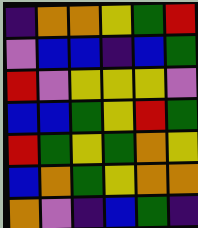[["indigo", "orange", "orange", "yellow", "green", "red"], ["violet", "blue", "blue", "indigo", "blue", "green"], ["red", "violet", "yellow", "yellow", "yellow", "violet"], ["blue", "blue", "green", "yellow", "red", "green"], ["red", "green", "yellow", "green", "orange", "yellow"], ["blue", "orange", "green", "yellow", "orange", "orange"], ["orange", "violet", "indigo", "blue", "green", "indigo"]]